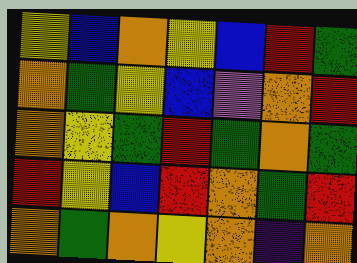[["yellow", "blue", "orange", "yellow", "blue", "red", "green"], ["orange", "green", "yellow", "blue", "violet", "orange", "red"], ["orange", "yellow", "green", "red", "green", "orange", "green"], ["red", "yellow", "blue", "red", "orange", "green", "red"], ["orange", "green", "orange", "yellow", "orange", "indigo", "orange"]]